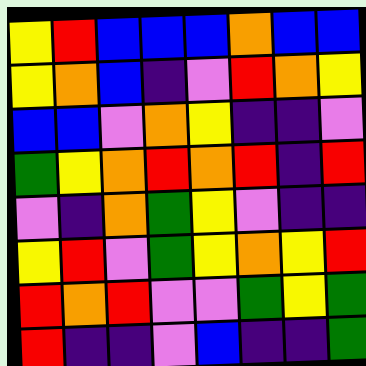[["yellow", "red", "blue", "blue", "blue", "orange", "blue", "blue"], ["yellow", "orange", "blue", "indigo", "violet", "red", "orange", "yellow"], ["blue", "blue", "violet", "orange", "yellow", "indigo", "indigo", "violet"], ["green", "yellow", "orange", "red", "orange", "red", "indigo", "red"], ["violet", "indigo", "orange", "green", "yellow", "violet", "indigo", "indigo"], ["yellow", "red", "violet", "green", "yellow", "orange", "yellow", "red"], ["red", "orange", "red", "violet", "violet", "green", "yellow", "green"], ["red", "indigo", "indigo", "violet", "blue", "indigo", "indigo", "green"]]